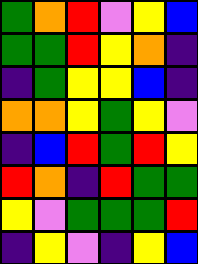[["green", "orange", "red", "violet", "yellow", "blue"], ["green", "green", "red", "yellow", "orange", "indigo"], ["indigo", "green", "yellow", "yellow", "blue", "indigo"], ["orange", "orange", "yellow", "green", "yellow", "violet"], ["indigo", "blue", "red", "green", "red", "yellow"], ["red", "orange", "indigo", "red", "green", "green"], ["yellow", "violet", "green", "green", "green", "red"], ["indigo", "yellow", "violet", "indigo", "yellow", "blue"]]